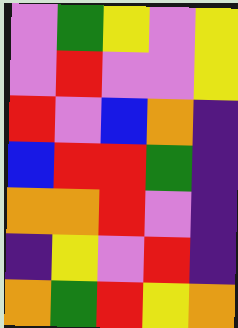[["violet", "green", "yellow", "violet", "yellow"], ["violet", "red", "violet", "violet", "yellow"], ["red", "violet", "blue", "orange", "indigo"], ["blue", "red", "red", "green", "indigo"], ["orange", "orange", "red", "violet", "indigo"], ["indigo", "yellow", "violet", "red", "indigo"], ["orange", "green", "red", "yellow", "orange"]]